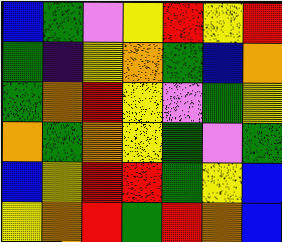[["blue", "green", "violet", "yellow", "red", "yellow", "red"], ["green", "indigo", "yellow", "orange", "green", "blue", "orange"], ["green", "orange", "red", "yellow", "violet", "green", "yellow"], ["orange", "green", "orange", "yellow", "green", "violet", "green"], ["blue", "yellow", "red", "red", "green", "yellow", "blue"], ["yellow", "orange", "red", "green", "red", "orange", "blue"]]